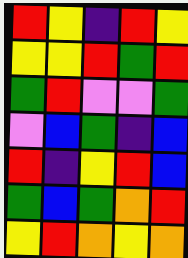[["red", "yellow", "indigo", "red", "yellow"], ["yellow", "yellow", "red", "green", "red"], ["green", "red", "violet", "violet", "green"], ["violet", "blue", "green", "indigo", "blue"], ["red", "indigo", "yellow", "red", "blue"], ["green", "blue", "green", "orange", "red"], ["yellow", "red", "orange", "yellow", "orange"]]